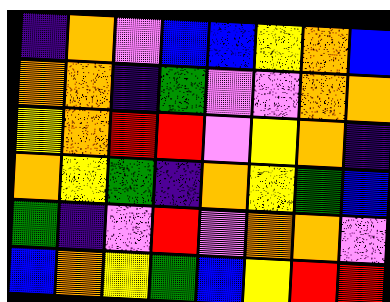[["indigo", "orange", "violet", "blue", "blue", "yellow", "orange", "blue"], ["orange", "orange", "indigo", "green", "violet", "violet", "orange", "orange"], ["yellow", "orange", "red", "red", "violet", "yellow", "orange", "indigo"], ["orange", "yellow", "green", "indigo", "orange", "yellow", "green", "blue"], ["green", "indigo", "violet", "red", "violet", "orange", "orange", "violet"], ["blue", "orange", "yellow", "green", "blue", "yellow", "red", "red"]]